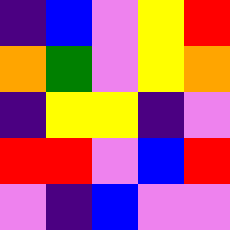[["indigo", "blue", "violet", "yellow", "red"], ["orange", "green", "violet", "yellow", "orange"], ["indigo", "yellow", "yellow", "indigo", "violet"], ["red", "red", "violet", "blue", "red"], ["violet", "indigo", "blue", "violet", "violet"]]